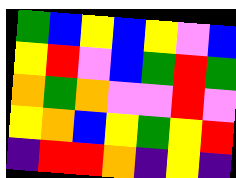[["green", "blue", "yellow", "blue", "yellow", "violet", "blue"], ["yellow", "red", "violet", "blue", "green", "red", "green"], ["orange", "green", "orange", "violet", "violet", "red", "violet"], ["yellow", "orange", "blue", "yellow", "green", "yellow", "red"], ["indigo", "red", "red", "orange", "indigo", "yellow", "indigo"]]